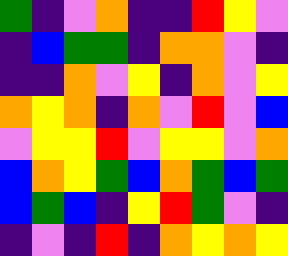[["green", "indigo", "violet", "orange", "indigo", "indigo", "red", "yellow", "violet"], ["indigo", "blue", "green", "green", "indigo", "orange", "orange", "violet", "indigo"], ["indigo", "indigo", "orange", "violet", "yellow", "indigo", "orange", "violet", "yellow"], ["orange", "yellow", "orange", "indigo", "orange", "violet", "red", "violet", "blue"], ["violet", "yellow", "yellow", "red", "violet", "yellow", "yellow", "violet", "orange"], ["blue", "orange", "yellow", "green", "blue", "orange", "green", "blue", "green"], ["blue", "green", "blue", "indigo", "yellow", "red", "green", "violet", "indigo"], ["indigo", "violet", "indigo", "red", "indigo", "orange", "yellow", "orange", "yellow"]]